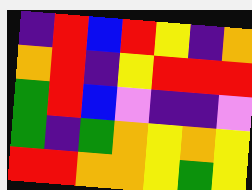[["indigo", "red", "blue", "red", "yellow", "indigo", "orange"], ["orange", "red", "indigo", "yellow", "red", "red", "red"], ["green", "red", "blue", "violet", "indigo", "indigo", "violet"], ["green", "indigo", "green", "orange", "yellow", "orange", "yellow"], ["red", "red", "orange", "orange", "yellow", "green", "yellow"]]